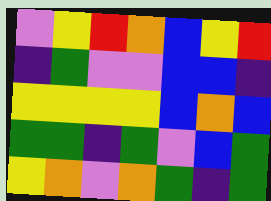[["violet", "yellow", "red", "orange", "blue", "yellow", "red"], ["indigo", "green", "violet", "violet", "blue", "blue", "indigo"], ["yellow", "yellow", "yellow", "yellow", "blue", "orange", "blue"], ["green", "green", "indigo", "green", "violet", "blue", "green"], ["yellow", "orange", "violet", "orange", "green", "indigo", "green"]]